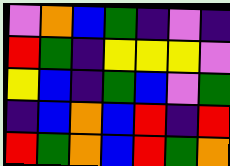[["violet", "orange", "blue", "green", "indigo", "violet", "indigo"], ["red", "green", "indigo", "yellow", "yellow", "yellow", "violet"], ["yellow", "blue", "indigo", "green", "blue", "violet", "green"], ["indigo", "blue", "orange", "blue", "red", "indigo", "red"], ["red", "green", "orange", "blue", "red", "green", "orange"]]